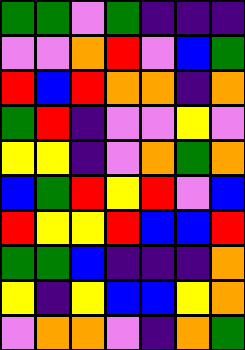[["green", "green", "violet", "green", "indigo", "indigo", "indigo"], ["violet", "violet", "orange", "red", "violet", "blue", "green"], ["red", "blue", "red", "orange", "orange", "indigo", "orange"], ["green", "red", "indigo", "violet", "violet", "yellow", "violet"], ["yellow", "yellow", "indigo", "violet", "orange", "green", "orange"], ["blue", "green", "red", "yellow", "red", "violet", "blue"], ["red", "yellow", "yellow", "red", "blue", "blue", "red"], ["green", "green", "blue", "indigo", "indigo", "indigo", "orange"], ["yellow", "indigo", "yellow", "blue", "blue", "yellow", "orange"], ["violet", "orange", "orange", "violet", "indigo", "orange", "green"]]